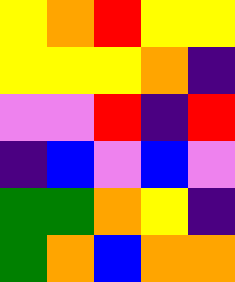[["yellow", "orange", "red", "yellow", "yellow"], ["yellow", "yellow", "yellow", "orange", "indigo"], ["violet", "violet", "red", "indigo", "red"], ["indigo", "blue", "violet", "blue", "violet"], ["green", "green", "orange", "yellow", "indigo"], ["green", "orange", "blue", "orange", "orange"]]